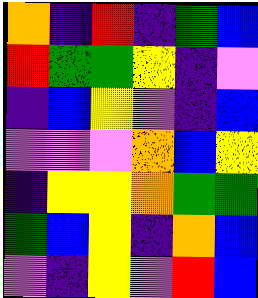[["orange", "indigo", "red", "indigo", "green", "blue"], ["red", "green", "green", "yellow", "indigo", "violet"], ["indigo", "blue", "yellow", "violet", "indigo", "blue"], ["violet", "violet", "violet", "orange", "blue", "yellow"], ["indigo", "yellow", "yellow", "orange", "green", "green"], ["green", "blue", "yellow", "indigo", "orange", "blue"], ["violet", "indigo", "yellow", "violet", "red", "blue"]]